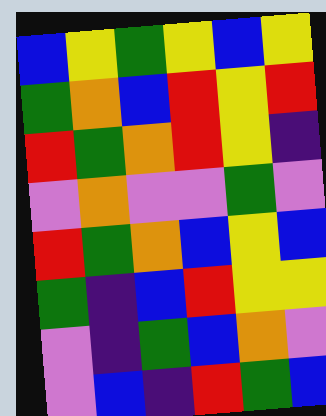[["blue", "yellow", "green", "yellow", "blue", "yellow"], ["green", "orange", "blue", "red", "yellow", "red"], ["red", "green", "orange", "red", "yellow", "indigo"], ["violet", "orange", "violet", "violet", "green", "violet"], ["red", "green", "orange", "blue", "yellow", "blue"], ["green", "indigo", "blue", "red", "yellow", "yellow"], ["violet", "indigo", "green", "blue", "orange", "violet"], ["violet", "blue", "indigo", "red", "green", "blue"]]